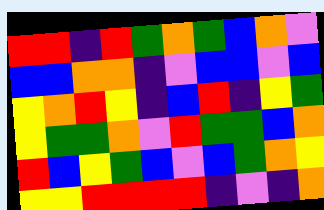[["red", "red", "indigo", "red", "green", "orange", "green", "blue", "orange", "violet"], ["blue", "blue", "orange", "orange", "indigo", "violet", "blue", "blue", "violet", "blue"], ["yellow", "orange", "red", "yellow", "indigo", "blue", "red", "indigo", "yellow", "green"], ["yellow", "green", "green", "orange", "violet", "red", "green", "green", "blue", "orange"], ["red", "blue", "yellow", "green", "blue", "violet", "blue", "green", "orange", "yellow"], ["yellow", "yellow", "red", "red", "red", "red", "indigo", "violet", "indigo", "orange"]]